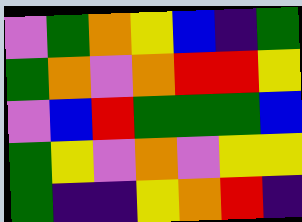[["violet", "green", "orange", "yellow", "blue", "indigo", "green"], ["green", "orange", "violet", "orange", "red", "red", "yellow"], ["violet", "blue", "red", "green", "green", "green", "blue"], ["green", "yellow", "violet", "orange", "violet", "yellow", "yellow"], ["green", "indigo", "indigo", "yellow", "orange", "red", "indigo"]]